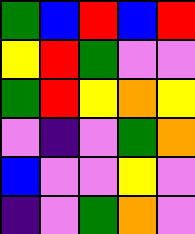[["green", "blue", "red", "blue", "red"], ["yellow", "red", "green", "violet", "violet"], ["green", "red", "yellow", "orange", "yellow"], ["violet", "indigo", "violet", "green", "orange"], ["blue", "violet", "violet", "yellow", "violet"], ["indigo", "violet", "green", "orange", "violet"]]